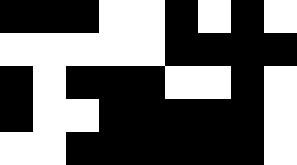[["black", "black", "black", "white", "white", "black", "white", "black", "white"], ["white", "white", "white", "white", "white", "black", "black", "black", "black"], ["black", "white", "black", "black", "black", "white", "white", "black", "white"], ["black", "white", "white", "black", "black", "black", "black", "black", "white"], ["white", "white", "black", "black", "black", "black", "black", "black", "white"]]